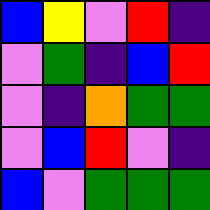[["blue", "yellow", "violet", "red", "indigo"], ["violet", "green", "indigo", "blue", "red"], ["violet", "indigo", "orange", "green", "green"], ["violet", "blue", "red", "violet", "indigo"], ["blue", "violet", "green", "green", "green"]]